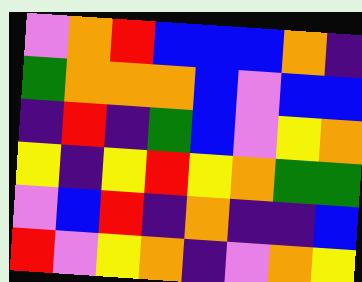[["violet", "orange", "red", "blue", "blue", "blue", "orange", "indigo"], ["green", "orange", "orange", "orange", "blue", "violet", "blue", "blue"], ["indigo", "red", "indigo", "green", "blue", "violet", "yellow", "orange"], ["yellow", "indigo", "yellow", "red", "yellow", "orange", "green", "green"], ["violet", "blue", "red", "indigo", "orange", "indigo", "indigo", "blue"], ["red", "violet", "yellow", "orange", "indigo", "violet", "orange", "yellow"]]